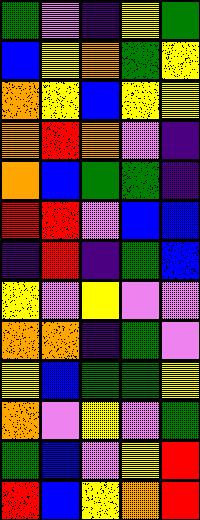[["green", "violet", "indigo", "yellow", "green"], ["blue", "yellow", "orange", "green", "yellow"], ["orange", "yellow", "blue", "yellow", "yellow"], ["orange", "red", "orange", "violet", "indigo"], ["orange", "blue", "green", "green", "indigo"], ["red", "red", "violet", "blue", "blue"], ["indigo", "red", "indigo", "green", "blue"], ["yellow", "violet", "yellow", "violet", "violet"], ["orange", "orange", "indigo", "green", "violet"], ["yellow", "blue", "green", "green", "yellow"], ["orange", "violet", "yellow", "violet", "green"], ["green", "blue", "violet", "yellow", "red"], ["red", "blue", "yellow", "orange", "red"]]